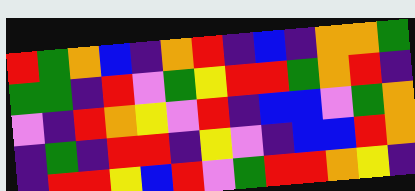[["red", "green", "orange", "blue", "indigo", "orange", "red", "indigo", "blue", "indigo", "orange", "orange", "green"], ["green", "green", "indigo", "red", "violet", "green", "yellow", "red", "red", "green", "orange", "red", "indigo"], ["violet", "indigo", "red", "orange", "yellow", "violet", "red", "indigo", "blue", "blue", "violet", "green", "orange"], ["indigo", "green", "indigo", "red", "red", "indigo", "yellow", "violet", "indigo", "blue", "blue", "red", "orange"], ["indigo", "red", "red", "yellow", "blue", "red", "violet", "green", "red", "red", "orange", "yellow", "indigo"]]